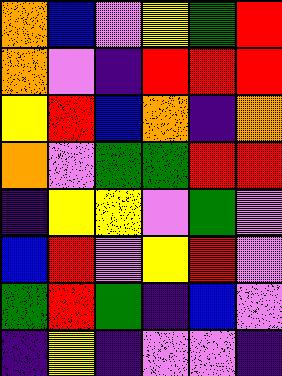[["orange", "blue", "violet", "yellow", "green", "red"], ["orange", "violet", "indigo", "red", "red", "red"], ["yellow", "red", "blue", "orange", "indigo", "orange"], ["orange", "violet", "green", "green", "red", "red"], ["indigo", "yellow", "yellow", "violet", "green", "violet"], ["blue", "red", "violet", "yellow", "red", "violet"], ["green", "red", "green", "indigo", "blue", "violet"], ["indigo", "yellow", "indigo", "violet", "violet", "indigo"]]